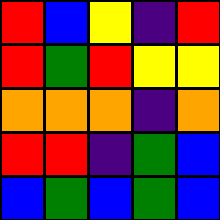[["red", "blue", "yellow", "indigo", "red"], ["red", "green", "red", "yellow", "yellow"], ["orange", "orange", "orange", "indigo", "orange"], ["red", "red", "indigo", "green", "blue"], ["blue", "green", "blue", "green", "blue"]]